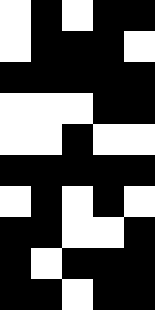[["white", "black", "white", "black", "black"], ["white", "black", "black", "black", "white"], ["black", "black", "black", "black", "black"], ["white", "white", "white", "black", "black"], ["white", "white", "black", "white", "white"], ["black", "black", "black", "black", "black"], ["white", "black", "white", "black", "white"], ["black", "black", "white", "white", "black"], ["black", "white", "black", "black", "black"], ["black", "black", "white", "black", "black"]]